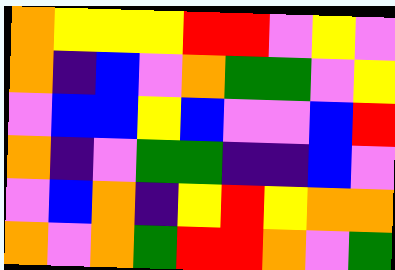[["orange", "yellow", "yellow", "yellow", "red", "red", "violet", "yellow", "violet"], ["orange", "indigo", "blue", "violet", "orange", "green", "green", "violet", "yellow"], ["violet", "blue", "blue", "yellow", "blue", "violet", "violet", "blue", "red"], ["orange", "indigo", "violet", "green", "green", "indigo", "indigo", "blue", "violet"], ["violet", "blue", "orange", "indigo", "yellow", "red", "yellow", "orange", "orange"], ["orange", "violet", "orange", "green", "red", "red", "orange", "violet", "green"]]